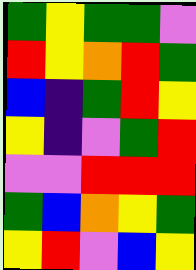[["green", "yellow", "green", "green", "violet"], ["red", "yellow", "orange", "red", "green"], ["blue", "indigo", "green", "red", "yellow"], ["yellow", "indigo", "violet", "green", "red"], ["violet", "violet", "red", "red", "red"], ["green", "blue", "orange", "yellow", "green"], ["yellow", "red", "violet", "blue", "yellow"]]